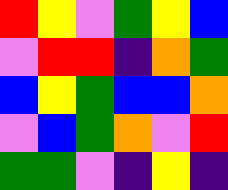[["red", "yellow", "violet", "green", "yellow", "blue"], ["violet", "red", "red", "indigo", "orange", "green"], ["blue", "yellow", "green", "blue", "blue", "orange"], ["violet", "blue", "green", "orange", "violet", "red"], ["green", "green", "violet", "indigo", "yellow", "indigo"]]